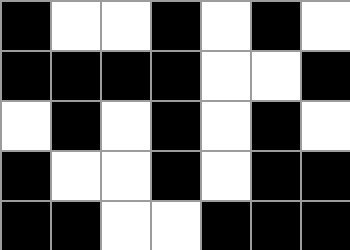[["black", "white", "white", "black", "white", "black", "white"], ["black", "black", "black", "black", "white", "white", "black"], ["white", "black", "white", "black", "white", "black", "white"], ["black", "white", "white", "black", "white", "black", "black"], ["black", "black", "white", "white", "black", "black", "black"]]